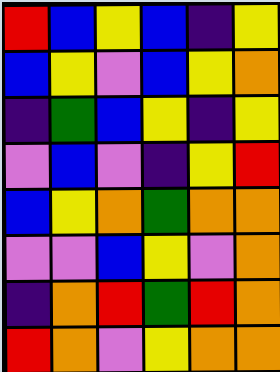[["red", "blue", "yellow", "blue", "indigo", "yellow"], ["blue", "yellow", "violet", "blue", "yellow", "orange"], ["indigo", "green", "blue", "yellow", "indigo", "yellow"], ["violet", "blue", "violet", "indigo", "yellow", "red"], ["blue", "yellow", "orange", "green", "orange", "orange"], ["violet", "violet", "blue", "yellow", "violet", "orange"], ["indigo", "orange", "red", "green", "red", "orange"], ["red", "orange", "violet", "yellow", "orange", "orange"]]